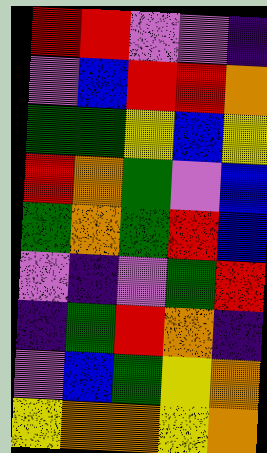[["red", "red", "violet", "violet", "indigo"], ["violet", "blue", "red", "red", "orange"], ["green", "green", "yellow", "blue", "yellow"], ["red", "orange", "green", "violet", "blue"], ["green", "orange", "green", "red", "blue"], ["violet", "indigo", "violet", "green", "red"], ["indigo", "green", "red", "orange", "indigo"], ["violet", "blue", "green", "yellow", "orange"], ["yellow", "orange", "orange", "yellow", "orange"]]